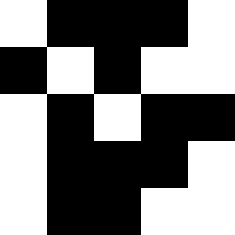[["white", "black", "black", "black", "white"], ["black", "white", "black", "white", "white"], ["white", "black", "white", "black", "black"], ["white", "black", "black", "black", "white"], ["white", "black", "black", "white", "white"]]